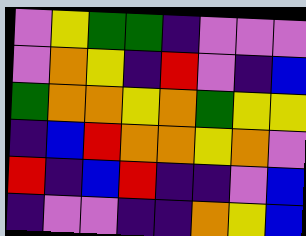[["violet", "yellow", "green", "green", "indigo", "violet", "violet", "violet"], ["violet", "orange", "yellow", "indigo", "red", "violet", "indigo", "blue"], ["green", "orange", "orange", "yellow", "orange", "green", "yellow", "yellow"], ["indigo", "blue", "red", "orange", "orange", "yellow", "orange", "violet"], ["red", "indigo", "blue", "red", "indigo", "indigo", "violet", "blue"], ["indigo", "violet", "violet", "indigo", "indigo", "orange", "yellow", "blue"]]